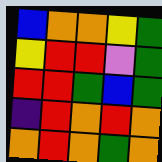[["blue", "orange", "orange", "yellow", "green"], ["yellow", "red", "red", "violet", "green"], ["red", "red", "green", "blue", "green"], ["indigo", "red", "orange", "red", "orange"], ["orange", "red", "orange", "green", "orange"]]